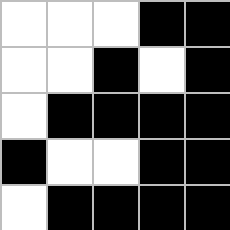[["white", "white", "white", "black", "black"], ["white", "white", "black", "white", "black"], ["white", "black", "black", "black", "black"], ["black", "white", "white", "black", "black"], ["white", "black", "black", "black", "black"]]